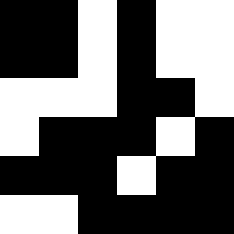[["black", "black", "white", "black", "white", "white"], ["black", "black", "white", "black", "white", "white"], ["white", "white", "white", "black", "black", "white"], ["white", "black", "black", "black", "white", "black"], ["black", "black", "black", "white", "black", "black"], ["white", "white", "black", "black", "black", "black"]]